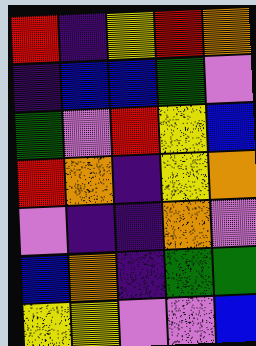[["red", "indigo", "yellow", "red", "orange"], ["indigo", "blue", "blue", "green", "violet"], ["green", "violet", "red", "yellow", "blue"], ["red", "orange", "indigo", "yellow", "orange"], ["violet", "indigo", "indigo", "orange", "violet"], ["blue", "orange", "indigo", "green", "green"], ["yellow", "yellow", "violet", "violet", "blue"]]